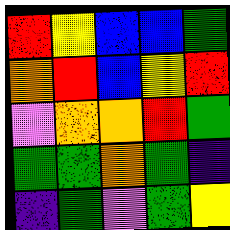[["red", "yellow", "blue", "blue", "green"], ["orange", "red", "blue", "yellow", "red"], ["violet", "orange", "orange", "red", "green"], ["green", "green", "orange", "green", "indigo"], ["indigo", "green", "violet", "green", "yellow"]]